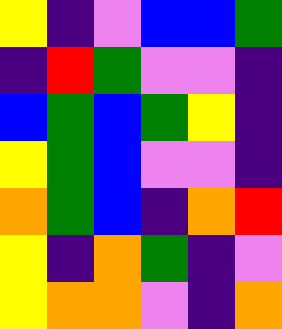[["yellow", "indigo", "violet", "blue", "blue", "green"], ["indigo", "red", "green", "violet", "violet", "indigo"], ["blue", "green", "blue", "green", "yellow", "indigo"], ["yellow", "green", "blue", "violet", "violet", "indigo"], ["orange", "green", "blue", "indigo", "orange", "red"], ["yellow", "indigo", "orange", "green", "indigo", "violet"], ["yellow", "orange", "orange", "violet", "indigo", "orange"]]